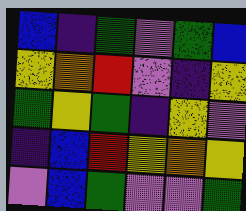[["blue", "indigo", "green", "violet", "green", "blue"], ["yellow", "orange", "red", "violet", "indigo", "yellow"], ["green", "yellow", "green", "indigo", "yellow", "violet"], ["indigo", "blue", "red", "yellow", "orange", "yellow"], ["violet", "blue", "green", "violet", "violet", "green"]]